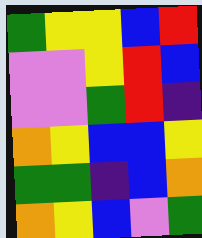[["green", "yellow", "yellow", "blue", "red"], ["violet", "violet", "yellow", "red", "blue"], ["violet", "violet", "green", "red", "indigo"], ["orange", "yellow", "blue", "blue", "yellow"], ["green", "green", "indigo", "blue", "orange"], ["orange", "yellow", "blue", "violet", "green"]]